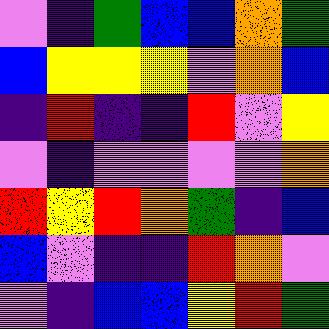[["violet", "indigo", "green", "blue", "blue", "orange", "green"], ["blue", "yellow", "yellow", "yellow", "violet", "orange", "blue"], ["indigo", "red", "indigo", "indigo", "red", "violet", "yellow"], ["violet", "indigo", "violet", "violet", "violet", "violet", "orange"], ["red", "yellow", "red", "orange", "green", "indigo", "blue"], ["blue", "violet", "indigo", "indigo", "red", "orange", "violet"], ["violet", "indigo", "blue", "blue", "yellow", "red", "green"]]